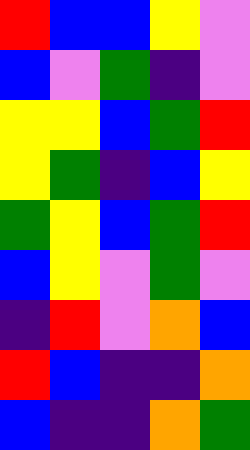[["red", "blue", "blue", "yellow", "violet"], ["blue", "violet", "green", "indigo", "violet"], ["yellow", "yellow", "blue", "green", "red"], ["yellow", "green", "indigo", "blue", "yellow"], ["green", "yellow", "blue", "green", "red"], ["blue", "yellow", "violet", "green", "violet"], ["indigo", "red", "violet", "orange", "blue"], ["red", "blue", "indigo", "indigo", "orange"], ["blue", "indigo", "indigo", "orange", "green"]]